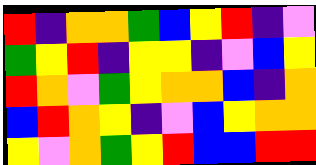[["red", "indigo", "orange", "orange", "green", "blue", "yellow", "red", "indigo", "violet"], ["green", "yellow", "red", "indigo", "yellow", "yellow", "indigo", "violet", "blue", "yellow"], ["red", "orange", "violet", "green", "yellow", "orange", "orange", "blue", "indigo", "orange"], ["blue", "red", "orange", "yellow", "indigo", "violet", "blue", "yellow", "orange", "orange"], ["yellow", "violet", "orange", "green", "yellow", "red", "blue", "blue", "red", "red"]]